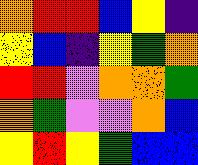[["orange", "red", "red", "blue", "yellow", "indigo"], ["yellow", "blue", "indigo", "yellow", "green", "orange"], ["red", "red", "violet", "orange", "orange", "green"], ["orange", "green", "violet", "violet", "orange", "blue"], ["yellow", "red", "yellow", "green", "blue", "blue"]]